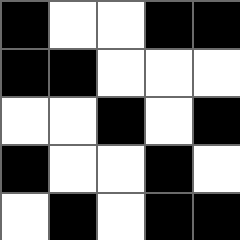[["black", "white", "white", "black", "black"], ["black", "black", "white", "white", "white"], ["white", "white", "black", "white", "black"], ["black", "white", "white", "black", "white"], ["white", "black", "white", "black", "black"]]